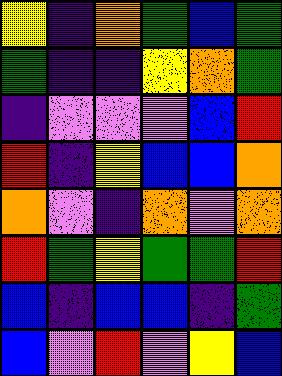[["yellow", "indigo", "orange", "green", "blue", "green"], ["green", "indigo", "indigo", "yellow", "orange", "green"], ["indigo", "violet", "violet", "violet", "blue", "red"], ["red", "indigo", "yellow", "blue", "blue", "orange"], ["orange", "violet", "indigo", "orange", "violet", "orange"], ["red", "green", "yellow", "green", "green", "red"], ["blue", "indigo", "blue", "blue", "indigo", "green"], ["blue", "violet", "red", "violet", "yellow", "blue"]]